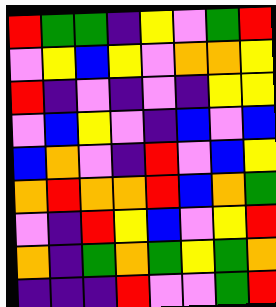[["red", "green", "green", "indigo", "yellow", "violet", "green", "red"], ["violet", "yellow", "blue", "yellow", "violet", "orange", "orange", "yellow"], ["red", "indigo", "violet", "indigo", "violet", "indigo", "yellow", "yellow"], ["violet", "blue", "yellow", "violet", "indigo", "blue", "violet", "blue"], ["blue", "orange", "violet", "indigo", "red", "violet", "blue", "yellow"], ["orange", "red", "orange", "orange", "red", "blue", "orange", "green"], ["violet", "indigo", "red", "yellow", "blue", "violet", "yellow", "red"], ["orange", "indigo", "green", "orange", "green", "yellow", "green", "orange"], ["indigo", "indigo", "indigo", "red", "violet", "violet", "green", "red"]]